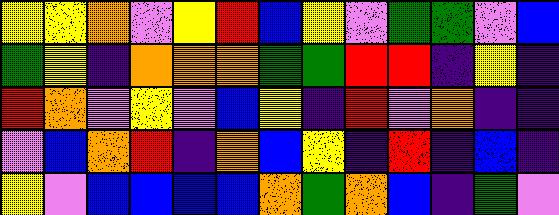[["yellow", "yellow", "orange", "violet", "yellow", "red", "blue", "yellow", "violet", "green", "green", "violet", "blue"], ["green", "yellow", "indigo", "orange", "orange", "orange", "green", "green", "red", "red", "indigo", "yellow", "indigo"], ["red", "orange", "violet", "yellow", "violet", "blue", "yellow", "indigo", "red", "violet", "orange", "indigo", "indigo"], ["violet", "blue", "orange", "red", "indigo", "orange", "blue", "yellow", "indigo", "red", "indigo", "blue", "indigo"], ["yellow", "violet", "blue", "blue", "blue", "blue", "orange", "green", "orange", "blue", "indigo", "green", "violet"]]